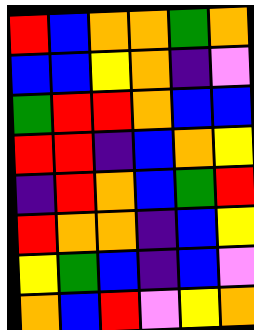[["red", "blue", "orange", "orange", "green", "orange"], ["blue", "blue", "yellow", "orange", "indigo", "violet"], ["green", "red", "red", "orange", "blue", "blue"], ["red", "red", "indigo", "blue", "orange", "yellow"], ["indigo", "red", "orange", "blue", "green", "red"], ["red", "orange", "orange", "indigo", "blue", "yellow"], ["yellow", "green", "blue", "indigo", "blue", "violet"], ["orange", "blue", "red", "violet", "yellow", "orange"]]